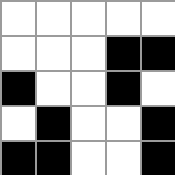[["white", "white", "white", "white", "white"], ["white", "white", "white", "black", "black"], ["black", "white", "white", "black", "white"], ["white", "black", "white", "white", "black"], ["black", "black", "white", "white", "black"]]